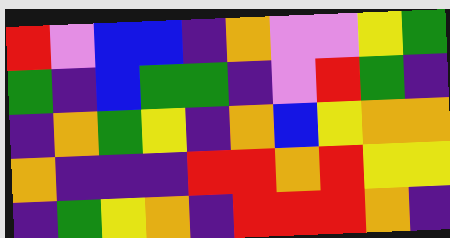[["red", "violet", "blue", "blue", "indigo", "orange", "violet", "violet", "yellow", "green"], ["green", "indigo", "blue", "green", "green", "indigo", "violet", "red", "green", "indigo"], ["indigo", "orange", "green", "yellow", "indigo", "orange", "blue", "yellow", "orange", "orange"], ["orange", "indigo", "indigo", "indigo", "red", "red", "orange", "red", "yellow", "yellow"], ["indigo", "green", "yellow", "orange", "indigo", "red", "red", "red", "orange", "indigo"]]